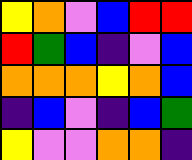[["yellow", "orange", "violet", "blue", "red", "red"], ["red", "green", "blue", "indigo", "violet", "blue"], ["orange", "orange", "orange", "yellow", "orange", "blue"], ["indigo", "blue", "violet", "indigo", "blue", "green"], ["yellow", "violet", "violet", "orange", "orange", "indigo"]]